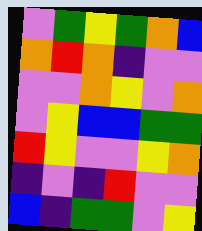[["violet", "green", "yellow", "green", "orange", "blue"], ["orange", "red", "orange", "indigo", "violet", "violet"], ["violet", "violet", "orange", "yellow", "violet", "orange"], ["violet", "yellow", "blue", "blue", "green", "green"], ["red", "yellow", "violet", "violet", "yellow", "orange"], ["indigo", "violet", "indigo", "red", "violet", "violet"], ["blue", "indigo", "green", "green", "violet", "yellow"]]